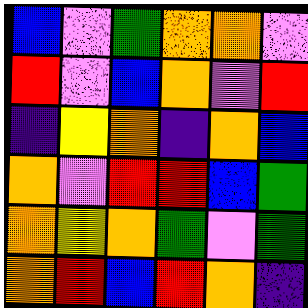[["blue", "violet", "green", "orange", "orange", "violet"], ["red", "violet", "blue", "orange", "violet", "red"], ["indigo", "yellow", "orange", "indigo", "orange", "blue"], ["orange", "violet", "red", "red", "blue", "green"], ["orange", "yellow", "orange", "green", "violet", "green"], ["orange", "red", "blue", "red", "orange", "indigo"]]